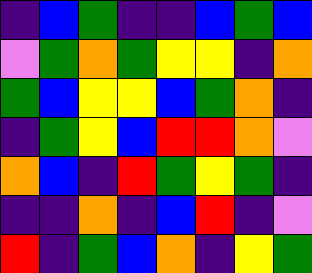[["indigo", "blue", "green", "indigo", "indigo", "blue", "green", "blue"], ["violet", "green", "orange", "green", "yellow", "yellow", "indigo", "orange"], ["green", "blue", "yellow", "yellow", "blue", "green", "orange", "indigo"], ["indigo", "green", "yellow", "blue", "red", "red", "orange", "violet"], ["orange", "blue", "indigo", "red", "green", "yellow", "green", "indigo"], ["indigo", "indigo", "orange", "indigo", "blue", "red", "indigo", "violet"], ["red", "indigo", "green", "blue", "orange", "indigo", "yellow", "green"]]